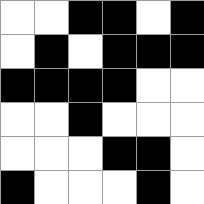[["white", "white", "black", "black", "white", "black"], ["white", "black", "white", "black", "black", "black"], ["black", "black", "black", "black", "white", "white"], ["white", "white", "black", "white", "white", "white"], ["white", "white", "white", "black", "black", "white"], ["black", "white", "white", "white", "black", "white"]]